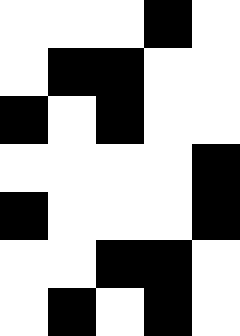[["white", "white", "white", "black", "white"], ["white", "black", "black", "white", "white"], ["black", "white", "black", "white", "white"], ["white", "white", "white", "white", "black"], ["black", "white", "white", "white", "black"], ["white", "white", "black", "black", "white"], ["white", "black", "white", "black", "white"]]